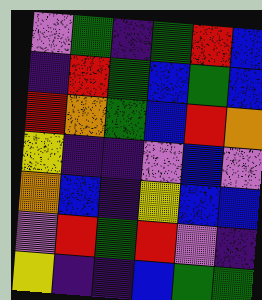[["violet", "green", "indigo", "green", "red", "blue"], ["indigo", "red", "green", "blue", "green", "blue"], ["red", "orange", "green", "blue", "red", "orange"], ["yellow", "indigo", "indigo", "violet", "blue", "violet"], ["orange", "blue", "indigo", "yellow", "blue", "blue"], ["violet", "red", "green", "red", "violet", "indigo"], ["yellow", "indigo", "indigo", "blue", "green", "green"]]